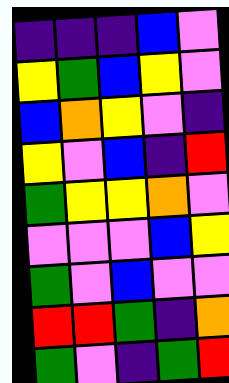[["indigo", "indigo", "indigo", "blue", "violet"], ["yellow", "green", "blue", "yellow", "violet"], ["blue", "orange", "yellow", "violet", "indigo"], ["yellow", "violet", "blue", "indigo", "red"], ["green", "yellow", "yellow", "orange", "violet"], ["violet", "violet", "violet", "blue", "yellow"], ["green", "violet", "blue", "violet", "violet"], ["red", "red", "green", "indigo", "orange"], ["green", "violet", "indigo", "green", "red"]]